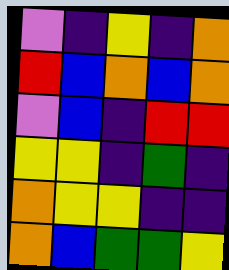[["violet", "indigo", "yellow", "indigo", "orange"], ["red", "blue", "orange", "blue", "orange"], ["violet", "blue", "indigo", "red", "red"], ["yellow", "yellow", "indigo", "green", "indigo"], ["orange", "yellow", "yellow", "indigo", "indigo"], ["orange", "blue", "green", "green", "yellow"]]